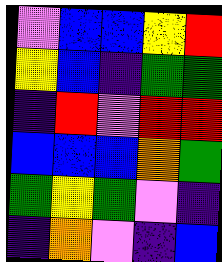[["violet", "blue", "blue", "yellow", "red"], ["yellow", "blue", "indigo", "green", "green"], ["indigo", "red", "violet", "red", "red"], ["blue", "blue", "blue", "orange", "green"], ["green", "yellow", "green", "violet", "indigo"], ["indigo", "orange", "violet", "indigo", "blue"]]